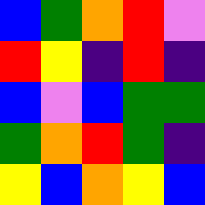[["blue", "green", "orange", "red", "violet"], ["red", "yellow", "indigo", "red", "indigo"], ["blue", "violet", "blue", "green", "green"], ["green", "orange", "red", "green", "indigo"], ["yellow", "blue", "orange", "yellow", "blue"]]